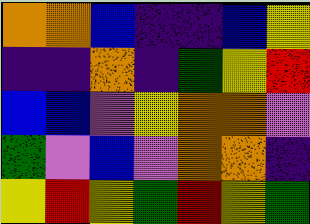[["orange", "orange", "blue", "indigo", "indigo", "blue", "yellow"], ["indigo", "indigo", "orange", "indigo", "green", "yellow", "red"], ["blue", "blue", "violet", "yellow", "orange", "orange", "violet"], ["green", "violet", "blue", "violet", "orange", "orange", "indigo"], ["yellow", "red", "yellow", "green", "red", "yellow", "green"]]